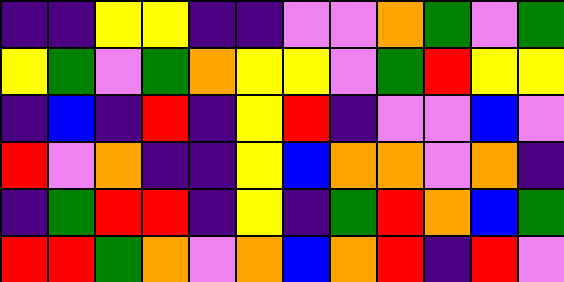[["indigo", "indigo", "yellow", "yellow", "indigo", "indigo", "violet", "violet", "orange", "green", "violet", "green"], ["yellow", "green", "violet", "green", "orange", "yellow", "yellow", "violet", "green", "red", "yellow", "yellow"], ["indigo", "blue", "indigo", "red", "indigo", "yellow", "red", "indigo", "violet", "violet", "blue", "violet"], ["red", "violet", "orange", "indigo", "indigo", "yellow", "blue", "orange", "orange", "violet", "orange", "indigo"], ["indigo", "green", "red", "red", "indigo", "yellow", "indigo", "green", "red", "orange", "blue", "green"], ["red", "red", "green", "orange", "violet", "orange", "blue", "orange", "red", "indigo", "red", "violet"]]